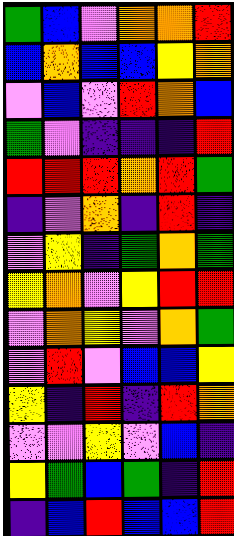[["green", "blue", "violet", "orange", "orange", "red"], ["blue", "orange", "blue", "blue", "yellow", "orange"], ["violet", "blue", "violet", "red", "orange", "blue"], ["green", "violet", "indigo", "indigo", "indigo", "red"], ["red", "red", "red", "orange", "red", "green"], ["indigo", "violet", "orange", "indigo", "red", "indigo"], ["violet", "yellow", "indigo", "green", "orange", "green"], ["yellow", "orange", "violet", "yellow", "red", "red"], ["violet", "orange", "yellow", "violet", "orange", "green"], ["violet", "red", "violet", "blue", "blue", "yellow"], ["yellow", "indigo", "red", "indigo", "red", "orange"], ["violet", "violet", "yellow", "violet", "blue", "indigo"], ["yellow", "green", "blue", "green", "indigo", "red"], ["indigo", "blue", "red", "blue", "blue", "red"]]